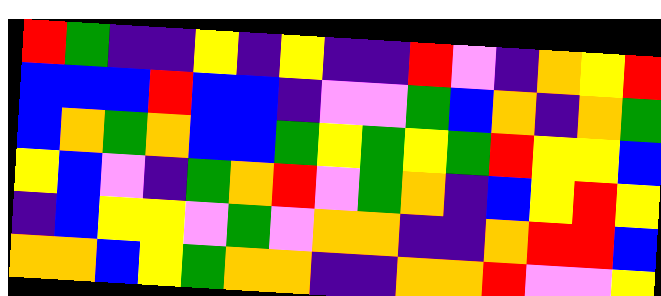[["red", "green", "indigo", "indigo", "yellow", "indigo", "yellow", "indigo", "indigo", "red", "violet", "indigo", "orange", "yellow", "red"], ["blue", "blue", "blue", "red", "blue", "blue", "indigo", "violet", "violet", "green", "blue", "orange", "indigo", "orange", "green"], ["blue", "orange", "green", "orange", "blue", "blue", "green", "yellow", "green", "yellow", "green", "red", "yellow", "yellow", "blue"], ["yellow", "blue", "violet", "indigo", "green", "orange", "red", "violet", "green", "orange", "indigo", "blue", "yellow", "red", "yellow"], ["indigo", "blue", "yellow", "yellow", "violet", "green", "violet", "orange", "orange", "indigo", "indigo", "orange", "red", "red", "blue"], ["orange", "orange", "blue", "yellow", "green", "orange", "orange", "indigo", "indigo", "orange", "orange", "red", "violet", "violet", "yellow"]]